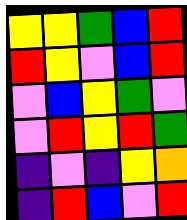[["yellow", "yellow", "green", "blue", "red"], ["red", "yellow", "violet", "blue", "red"], ["violet", "blue", "yellow", "green", "violet"], ["violet", "red", "yellow", "red", "green"], ["indigo", "violet", "indigo", "yellow", "orange"], ["indigo", "red", "blue", "violet", "red"]]